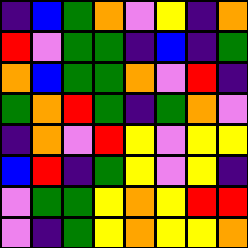[["indigo", "blue", "green", "orange", "violet", "yellow", "indigo", "orange"], ["red", "violet", "green", "green", "indigo", "blue", "indigo", "green"], ["orange", "blue", "green", "green", "orange", "violet", "red", "indigo"], ["green", "orange", "red", "green", "indigo", "green", "orange", "violet"], ["indigo", "orange", "violet", "red", "yellow", "violet", "yellow", "yellow"], ["blue", "red", "indigo", "green", "yellow", "violet", "yellow", "indigo"], ["violet", "green", "green", "yellow", "orange", "yellow", "red", "red"], ["violet", "indigo", "green", "yellow", "orange", "yellow", "yellow", "orange"]]